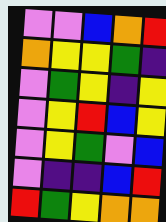[["violet", "violet", "blue", "orange", "red"], ["orange", "yellow", "yellow", "green", "indigo"], ["violet", "green", "yellow", "indigo", "yellow"], ["violet", "yellow", "red", "blue", "yellow"], ["violet", "yellow", "green", "violet", "blue"], ["violet", "indigo", "indigo", "blue", "red"], ["red", "green", "yellow", "orange", "orange"]]